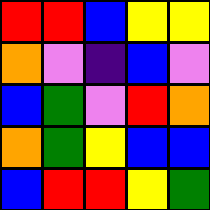[["red", "red", "blue", "yellow", "yellow"], ["orange", "violet", "indigo", "blue", "violet"], ["blue", "green", "violet", "red", "orange"], ["orange", "green", "yellow", "blue", "blue"], ["blue", "red", "red", "yellow", "green"]]